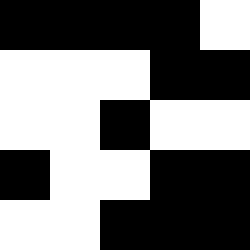[["black", "black", "black", "black", "white"], ["white", "white", "white", "black", "black"], ["white", "white", "black", "white", "white"], ["black", "white", "white", "black", "black"], ["white", "white", "black", "black", "black"]]